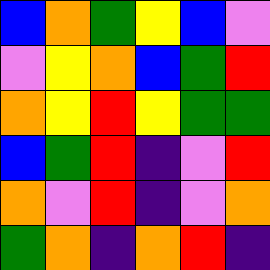[["blue", "orange", "green", "yellow", "blue", "violet"], ["violet", "yellow", "orange", "blue", "green", "red"], ["orange", "yellow", "red", "yellow", "green", "green"], ["blue", "green", "red", "indigo", "violet", "red"], ["orange", "violet", "red", "indigo", "violet", "orange"], ["green", "orange", "indigo", "orange", "red", "indigo"]]